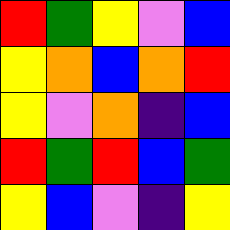[["red", "green", "yellow", "violet", "blue"], ["yellow", "orange", "blue", "orange", "red"], ["yellow", "violet", "orange", "indigo", "blue"], ["red", "green", "red", "blue", "green"], ["yellow", "blue", "violet", "indigo", "yellow"]]